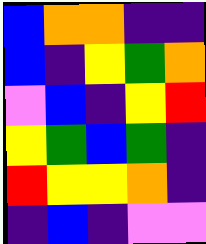[["blue", "orange", "orange", "indigo", "indigo"], ["blue", "indigo", "yellow", "green", "orange"], ["violet", "blue", "indigo", "yellow", "red"], ["yellow", "green", "blue", "green", "indigo"], ["red", "yellow", "yellow", "orange", "indigo"], ["indigo", "blue", "indigo", "violet", "violet"]]